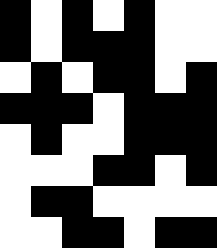[["black", "white", "black", "white", "black", "white", "white"], ["black", "white", "black", "black", "black", "white", "white"], ["white", "black", "white", "black", "black", "white", "black"], ["black", "black", "black", "white", "black", "black", "black"], ["white", "black", "white", "white", "black", "black", "black"], ["white", "white", "white", "black", "black", "white", "black"], ["white", "black", "black", "white", "white", "white", "white"], ["white", "white", "black", "black", "white", "black", "black"]]